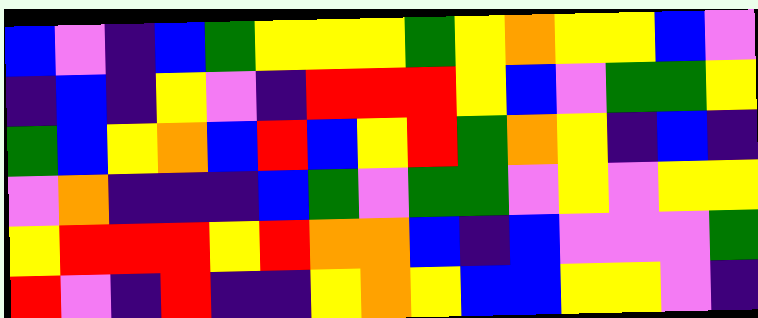[["blue", "violet", "indigo", "blue", "green", "yellow", "yellow", "yellow", "green", "yellow", "orange", "yellow", "yellow", "blue", "violet"], ["indigo", "blue", "indigo", "yellow", "violet", "indigo", "red", "red", "red", "yellow", "blue", "violet", "green", "green", "yellow"], ["green", "blue", "yellow", "orange", "blue", "red", "blue", "yellow", "red", "green", "orange", "yellow", "indigo", "blue", "indigo"], ["violet", "orange", "indigo", "indigo", "indigo", "blue", "green", "violet", "green", "green", "violet", "yellow", "violet", "yellow", "yellow"], ["yellow", "red", "red", "red", "yellow", "red", "orange", "orange", "blue", "indigo", "blue", "violet", "violet", "violet", "green"], ["red", "violet", "indigo", "red", "indigo", "indigo", "yellow", "orange", "yellow", "blue", "blue", "yellow", "yellow", "violet", "indigo"]]